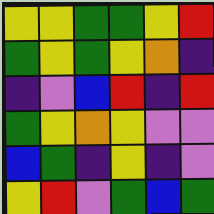[["yellow", "yellow", "green", "green", "yellow", "red"], ["green", "yellow", "green", "yellow", "orange", "indigo"], ["indigo", "violet", "blue", "red", "indigo", "red"], ["green", "yellow", "orange", "yellow", "violet", "violet"], ["blue", "green", "indigo", "yellow", "indigo", "violet"], ["yellow", "red", "violet", "green", "blue", "green"]]